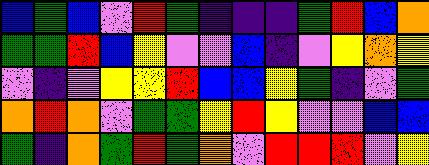[["blue", "green", "blue", "violet", "red", "green", "indigo", "indigo", "indigo", "green", "red", "blue", "orange"], ["green", "green", "red", "blue", "yellow", "violet", "violet", "blue", "indigo", "violet", "yellow", "orange", "yellow"], ["violet", "indigo", "violet", "yellow", "yellow", "red", "blue", "blue", "yellow", "green", "indigo", "violet", "green"], ["orange", "red", "orange", "violet", "green", "green", "yellow", "red", "yellow", "violet", "violet", "blue", "blue"], ["green", "indigo", "orange", "green", "red", "green", "orange", "violet", "red", "red", "red", "violet", "yellow"]]